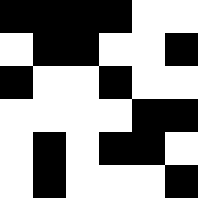[["black", "black", "black", "black", "white", "white"], ["white", "black", "black", "white", "white", "black"], ["black", "white", "white", "black", "white", "white"], ["white", "white", "white", "white", "black", "black"], ["white", "black", "white", "black", "black", "white"], ["white", "black", "white", "white", "white", "black"]]